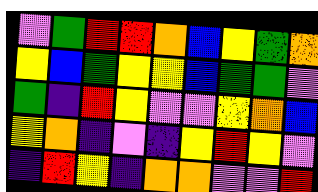[["violet", "green", "red", "red", "orange", "blue", "yellow", "green", "orange"], ["yellow", "blue", "green", "yellow", "yellow", "blue", "green", "green", "violet"], ["green", "indigo", "red", "yellow", "violet", "violet", "yellow", "orange", "blue"], ["yellow", "orange", "indigo", "violet", "indigo", "yellow", "red", "yellow", "violet"], ["indigo", "red", "yellow", "indigo", "orange", "orange", "violet", "violet", "red"]]